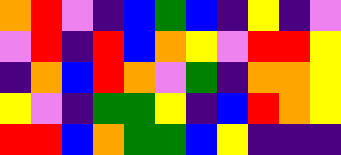[["orange", "red", "violet", "indigo", "blue", "green", "blue", "indigo", "yellow", "indigo", "violet"], ["violet", "red", "indigo", "red", "blue", "orange", "yellow", "violet", "red", "red", "yellow"], ["indigo", "orange", "blue", "red", "orange", "violet", "green", "indigo", "orange", "orange", "yellow"], ["yellow", "violet", "indigo", "green", "green", "yellow", "indigo", "blue", "red", "orange", "yellow"], ["red", "red", "blue", "orange", "green", "green", "blue", "yellow", "indigo", "indigo", "indigo"]]